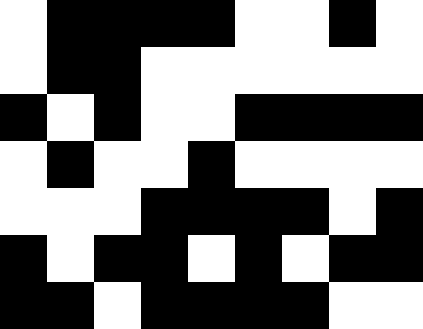[["white", "black", "black", "black", "black", "white", "white", "black", "white"], ["white", "black", "black", "white", "white", "white", "white", "white", "white"], ["black", "white", "black", "white", "white", "black", "black", "black", "black"], ["white", "black", "white", "white", "black", "white", "white", "white", "white"], ["white", "white", "white", "black", "black", "black", "black", "white", "black"], ["black", "white", "black", "black", "white", "black", "white", "black", "black"], ["black", "black", "white", "black", "black", "black", "black", "white", "white"]]